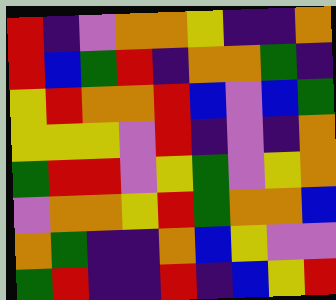[["red", "indigo", "violet", "orange", "orange", "yellow", "indigo", "indigo", "orange"], ["red", "blue", "green", "red", "indigo", "orange", "orange", "green", "indigo"], ["yellow", "red", "orange", "orange", "red", "blue", "violet", "blue", "green"], ["yellow", "yellow", "yellow", "violet", "red", "indigo", "violet", "indigo", "orange"], ["green", "red", "red", "violet", "yellow", "green", "violet", "yellow", "orange"], ["violet", "orange", "orange", "yellow", "red", "green", "orange", "orange", "blue"], ["orange", "green", "indigo", "indigo", "orange", "blue", "yellow", "violet", "violet"], ["green", "red", "indigo", "indigo", "red", "indigo", "blue", "yellow", "red"]]